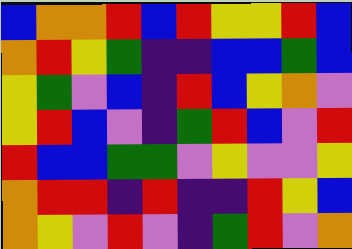[["blue", "orange", "orange", "red", "blue", "red", "yellow", "yellow", "red", "blue"], ["orange", "red", "yellow", "green", "indigo", "indigo", "blue", "blue", "green", "blue"], ["yellow", "green", "violet", "blue", "indigo", "red", "blue", "yellow", "orange", "violet"], ["yellow", "red", "blue", "violet", "indigo", "green", "red", "blue", "violet", "red"], ["red", "blue", "blue", "green", "green", "violet", "yellow", "violet", "violet", "yellow"], ["orange", "red", "red", "indigo", "red", "indigo", "indigo", "red", "yellow", "blue"], ["orange", "yellow", "violet", "red", "violet", "indigo", "green", "red", "violet", "orange"]]